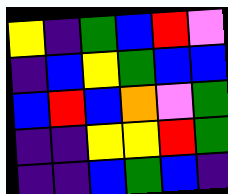[["yellow", "indigo", "green", "blue", "red", "violet"], ["indigo", "blue", "yellow", "green", "blue", "blue"], ["blue", "red", "blue", "orange", "violet", "green"], ["indigo", "indigo", "yellow", "yellow", "red", "green"], ["indigo", "indigo", "blue", "green", "blue", "indigo"]]